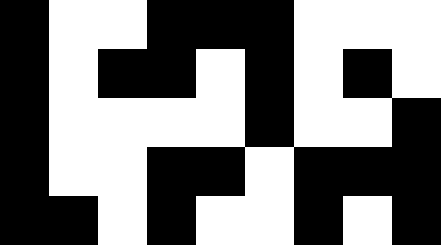[["black", "white", "white", "black", "black", "black", "white", "white", "white"], ["black", "white", "black", "black", "white", "black", "white", "black", "white"], ["black", "white", "white", "white", "white", "black", "white", "white", "black"], ["black", "white", "white", "black", "black", "white", "black", "black", "black"], ["black", "black", "white", "black", "white", "white", "black", "white", "black"]]